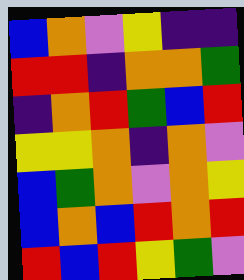[["blue", "orange", "violet", "yellow", "indigo", "indigo"], ["red", "red", "indigo", "orange", "orange", "green"], ["indigo", "orange", "red", "green", "blue", "red"], ["yellow", "yellow", "orange", "indigo", "orange", "violet"], ["blue", "green", "orange", "violet", "orange", "yellow"], ["blue", "orange", "blue", "red", "orange", "red"], ["red", "blue", "red", "yellow", "green", "violet"]]